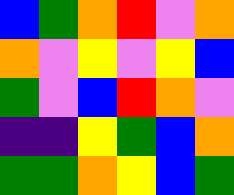[["blue", "green", "orange", "red", "violet", "orange"], ["orange", "violet", "yellow", "violet", "yellow", "blue"], ["green", "violet", "blue", "red", "orange", "violet"], ["indigo", "indigo", "yellow", "green", "blue", "orange"], ["green", "green", "orange", "yellow", "blue", "green"]]